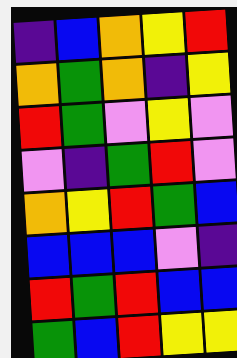[["indigo", "blue", "orange", "yellow", "red"], ["orange", "green", "orange", "indigo", "yellow"], ["red", "green", "violet", "yellow", "violet"], ["violet", "indigo", "green", "red", "violet"], ["orange", "yellow", "red", "green", "blue"], ["blue", "blue", "blue", "violet", "indigo"], ["red", "green", "red", "blue", "blue"], ["green", "blue", "red", "yellow", "yellow"]]